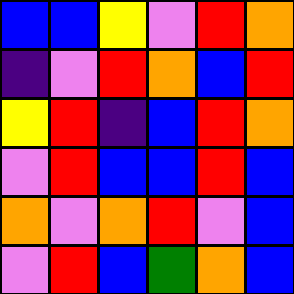[["blue", "blue", "yellow", "violet", "red", "orange"], ["indigo", "violet", "red", "orange", "blue", "red"], ["yellow", "red", "indigo", "blue", "red", "orange"], ["violet", "red", "blue", "blue", "red", "blue"], ["orange", "violet", "orange", "red", "violet", "blue"], ["violet", "red", "blue", "green", "orange", "blue"]]